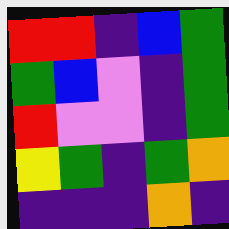[["red", "red", "indigo", "blue", "green"], ["green", "blue", "violet", "indigo", "green"], ["red", "violet", "violet", "indigo", "green"], ["yellow", "green", "indigo", "green", "orange"], ["indigo", "indigo", "indigo", "orange", "indigo"]]